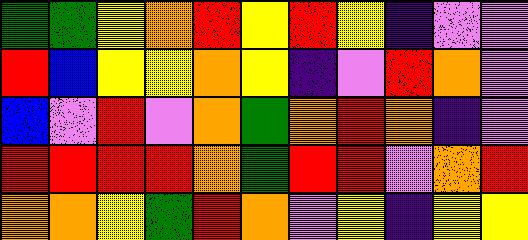[["green", "green", "yellow", "orange", "red", "yellow", "red", "yellow", "indigo", "violet", "violet"], ["red", "blue", "yellow", "yellow", "orange", "yellow", "indigo", "violet", "red", "orange", "violet"], ["blue", "violet", "red", "violet", "orange", "green", "orange", "red", "orange", "indigo", "violet"], ["red", "red", "red", "red", "orange", "green", "red", "red", "violet", "orange", "red"], ["orange", "orange", "yellow", "green", "red", "orange", "violet", "yellow", "indigo", "yellow", "yellow"]]